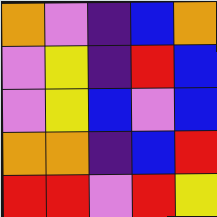[["orange", "violet", "indigo", "blue", "orange"], ["violet", "yellow", "indigo", "red", "blue"], ["violet", "yellow", "blue", "violet", "blue"], ["orange", "orange", "indigo", "blue", "red"], ["red", "red", "violet", "red", "yellow"]]